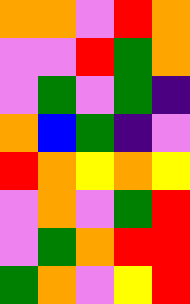[["orange", "orange", "violet", "red", "orange"], ["violet", "violet", "red", "green", "orange"], ["violet", "green", "violet", "green", "indigo"], ["orange", "blue", "green", "indigo", "violet"], ["red", "orange", "yellow", "orange", "yellow"], ["violet", "orange", "violet", "green", "red"], ["violet", "green", "orange", "red", "red"], ["green", "orange", "violet", "yellow", "red"]]